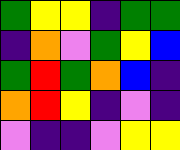[["green", "yellow", "yellow", "indigo", "green", "green"], ["indigo", "orange", "violet", "green", "yellow", "blue"], ["green", "red", "green", "orange", "blue", "indigo"], ["orange", "red", "yellow", "indigo", "violet", "indigo"], ["violet", "indigo", "indigo", "violet", "yellow", "yellow"]]